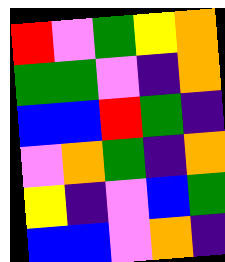[["red", "violet", "green", "yellow", "orange"], ["green", "green", "violet", "indigo", "orange"], ["blue", "blue", "red", "green", "indigo"], ["violet", "orange", "green", "indigo", "orange"], ["yellow", "indigo", "violet", "blue", "green"], ["blue", "blue", "violet", "orange", "indigo"]]